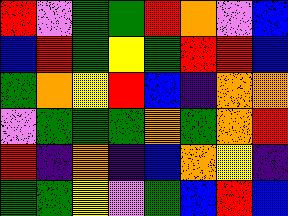[["red", "violet", "green", "green", "red", "orange", "violet", "blue"], ["blue", "red", "green", "yellow", "green", "red", "red", "blue"], ["green", "orange", "yellow", "red", "blue", "indigo", "orange", "orange"], ["violet", "green", "green", "green", "orange", "green", "orange", "red"], ["red", "indigo", "orange", "indigo", "blue", "orange", "yellow", "indigo"], ["green", "green", "yellow", "violet", "green", "blue", "red", "blue"]]